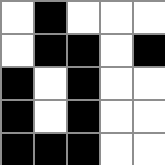[["white", "black", "white", "white", "white"], ["white", "black", "black", "white", "black"], ["black", "white", "black", "white", "white"], ["black", "white", "black", "white", "white"], ["black", "black", "black", "white", "white"]]